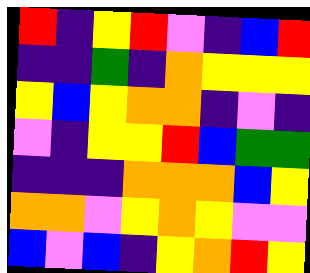[["red", "indigo", "yellow", "red", "violet", "indigo", "blue", "red"], ["indigo", "indigo", "green", "indigo", "orange", "yellow", "yellow", "yellow"], ["yellow", "blue", "yellow", "orange", "orange", "indigo", "violet", "indigo"], ["violet", "indigo", "yellow", "yellow", "red", "blue", "green", "green"], ["indigo", "indigo", "indigo", "orange", "orange", "orange", "blue", "yellow"], ["orange", "orange", "violet", "yellow", "orange", "yellow", "violet", "violet"], ["blue", "violet", "blue", "indigo", "yellow", "orange", "red", "yellow"]]